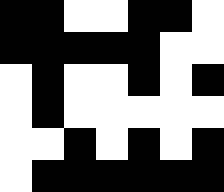[["black", "black", "white", "white", "black", "black", "white"], ["black", "black", "black", "black", "black", "white", "white"], ["white", "black", "white", "white", "black", "white", "black"], ["white", "black", "white", "white", "white", "white", "white"], ["white", "white", "black", "white", "black", "white", "black"], ["white", "black", "black", "black", "black", "black", "black"]]